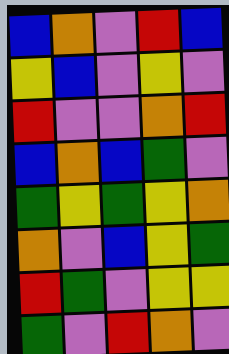[["blue", "orange", "violet", "red", "blue"], ["yellow", "blue", "violet", "yellow", "violet"], ["red", "violet", "violet", "orange", "red"], ["blue", "orange", "blue", "green", "violet"], ["green", "yellow", "green", "yellow", "orange"], ["orange", "violet", "blue", "yellow", "green"], ["red", "green", "violet", "yellow", "yellow"], ["green", "violet", "red", "orange", "violet"]]